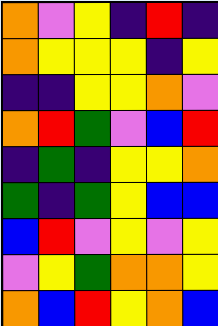[["orange", "violet", "yellow", "indigo", "red", "indigo"], ["orange", "yellow", "yellow", "yellow", "indigo", "yellow"], ["indigo", "indigo", "yellow", "yellow", "orange", "violet"], ["orange", "red", "green", "violet", "blue", "red"], ["indigo", "green", "indigo", "yellow", "yellow", "orange"], ["green", "indigo", "green", "yellow", "blue", "blue"], ["blue", "red", "violet", "yellow", "violet", "yellow"], ["violet", "yellow", "green", "orange", "orange", "yellow"], ["orange", "blue", "red", "yellow", "orange", "blue"]]